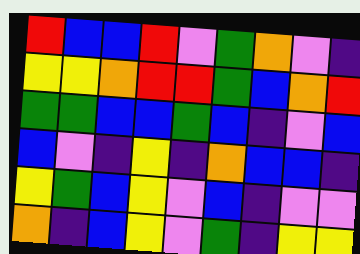[["red", "blue", "blue", "red", "violet", "green", "orange", "violet", "indigo"], ["yellow", "yellow", "orange", "red", "red", "green", "blue", "orange", "red"], ["green", "green", "blue", "blue", "green", "blue", "indigo", "violet", "blue"], ["blue", "violet", "indigo", "yellow", "indigo", "orange", "blue", "blue", "indigo"], ["yellow", "green", "blue", "yellow", "violet", "blue", "indigo", "violet", "violet"], ["orange", "indigo", "blue", "yellow", "violet", "green", "indigo", "yellow", "yellow"]]